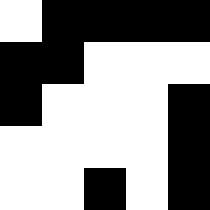[["white", "black", "black", "black", "black"], ["black", "black", "white", "white", "white"], ["black", "white", "white", "white", "black"], ["white", "white", "white", "white", "black"], ["white", "white", "black", "white", "black"]]